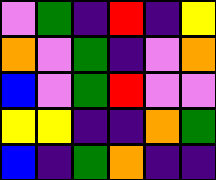[["violet", "green", "indigo", "red", "indigo", "yellow"], ["orange", "violet", "green", "indigo", "violet", "orange"], ["blue", "violet", "green", "red", "violet", "violet"], ["yellow", "yellow", "indigo", "indigo", "orange", "green"], ["blue", "indigo", "green", "orange", "indigo", "indigo"]]